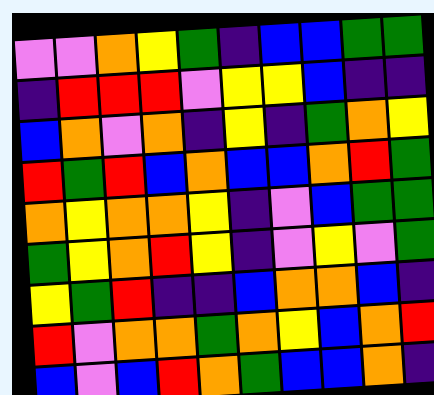[["violet", "violet", "orange", "yellow", "green", "indigo", "blue", "blue", "green", "green"], ["indigo", "red", "red", "red", "violet", "yellow", "yellow", "blue", "indigo", "indigo"], ["blue", "orange", "violet", "orange", "indigo", "yellow", "indigo", "green", "orange", "yellow"], ["red", "green", "red", "blue", "orange", "blue", "blue", "orange", "red", "green"], ["orange", "yellow", "orange", "orange", "yellow", "indigo", "violet", "blue", "green", "green"], ["green", "yellow", "orange", "red", "yellow", "indigo", "violet", "yellow", "violet", "green"], ["yellow", "green", "red", "indigo", "indigo", "blue", "orange", "orange", "blue", "indigo"], ["red", "violet", "orange", "orange", "green", "orange", "yellow", "blue", "orange", "red"], ["blue", "violet", "blue", "red", "orange", "green", "blue", "blue", "orange", "indigo"]]